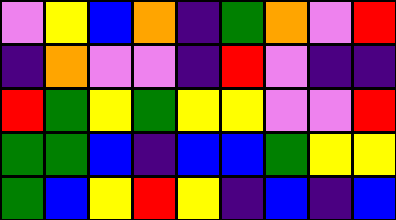[["violet", "yellow", "blue", "orange", "indigo", "green", "orange", "violet", "red"], ["indigo", "orange", "violet", "violet", "indigo", "red", "violet", "indigo", "indigo"], ["red", "green", "yellow", "green", "yellow", "yellow", "violet", "violet", "red"], ["green", "green", "blue", "indigo", "blue", "blue", "green", "yellow", "yellow"], ["green", "blue", "yellow", "red", "yellow", "indigo", "blue", "indigo", "blue"]]